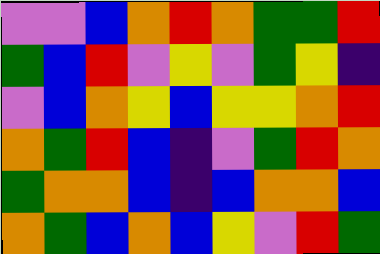[["violet", "violet", "blue", "orange", "red", "orange", "green", "green", "red"], ["green", "blue", "red", "violet", "yellow", "violet", "green", "yellow", "indigo"], ["violet", "blue", "orange", "yellow", "blue", "yellow", "yellow", "orange", "red"], ["orange", "green", "red", "blue", "indigo", "violet", "green", "red", "orange"], ["green", "orange", "orange", "blue", "indigo", "blue", "orange", "orange", "blue"], ["orange", "green", "blue", "orange", "blue", "yellow", "violet", "red", "green"]]